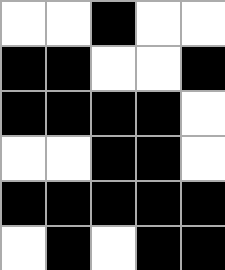[["white", "white", "black", "white", "white"], ["black", "black", "white", "white", "black"], ["black", "black", "black", "black", "white"], ["white", "white", "black", "black", "white"], ["black", "black", "black", "black", "black"], ["white", "black", "white", "black", "black"]]